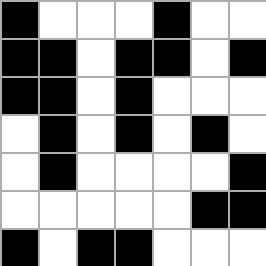[["black", "white", "white", "white", "black", "white", "white"], ["black", "black", "white", "black", "black", "white", "black"], ["black", "black", "white", "black", "white", "white", "white"], ["white", "black", "white", "black", "white", "black", "white"], ["white", "black", "white", "white", "white", "white", "black"], ["white", "white", "white", "white", "white", "black", "black"], ["black", "white", "black", "black", "white", "white", "white"]]